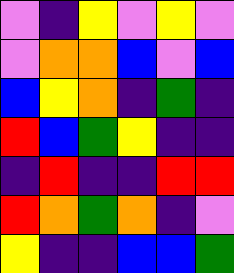[["violet", "indigo", "yellow", "violet", "yellow", "violet"], ["violet", "orange", "orange", "blue", "violet", "blue"], ["blue", "yellow", "orange", "indigo", "green", "indigo"], ["red", "blue", "green", "yellow", "indigo", "indigo"], ["indigo", "red", "indigo", "indigo", "red", "red"], ["red", "orange", "green", "orange", "indigo", "violet"], ["yellow", "indigo", "indigo", "blue", "blue", "green"]]